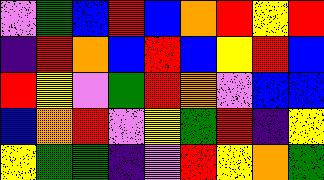[["violet", "green", "blue", "red", "blue", "orange", "red", "yellow", "red"], ["indigo", "red", "orange", "blue", "red", "blue", "yellow", "red", "blue"], ["red", "yellow", "violet", "green", "red", "orange", "violet", "blue", "blue"], ["blue", "orange", "red", "violet", "yellow", "green", "red", "indigo", "yellow"], ["yellow", "green", "green", "indigo", "violet", "red", "yellow", "orange", "green"]]